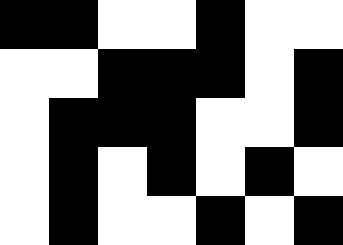[["black", "black", "white", "white", "black", "white", "white"], ["white", "white", "black", "black", "black", "white", "black"], ["white", "black", "black", "black", "white", "white", "black"], ["white", "black", "white", "black", "white", "black", "white"], ["white", "black", "white", "white", "black", "white", "black"]]